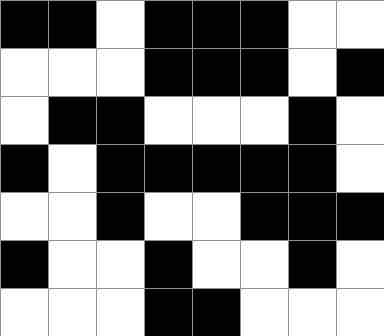[["black", "black", "white", "black", "black", "black", "white", "white"], ["white", "white", "white", "black", "black", "black", "white", "black"], ["white", "black", "black", "white", "white", "white", "black", "white"], ["black", "white", "black", "black", "black", "black", "black", "white"], ["white", "white", "black", "white", "white", "black", "black", "black"], ["black", "white", "white", "black", "white", "white", "black", "white"], ["white", "white", "white", "black", "black", "white", "white", "white"]]